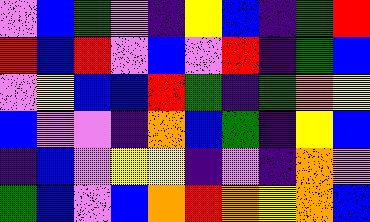[["violet", "blue", "green", "violet", "indigo", "yellow", "blue", "indigo", "green", "red"], ["red", "blue", "red", "violet", "blue", "violet", "red", "indigo", "green", "blue"], ["violet", "yellow", "blue", "blue", "red", "green", "indigo", "green", "orange", "yellow"], ["blue", "violet", "violet", "indigo", "orange", "blue", "green", "indigo", "yellow", "blue"], ["indigo", "blue", "violet", "yellow", "yellow", "indigo", "violet", "indigo", "orange", "violet"], ["green", "blue", "violet", "blue", "orange", "red", "orange", "yellow", "orange", "blue"]]